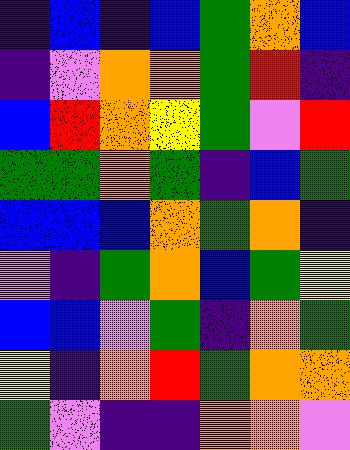[["indigo", "blue", "indigo", "blue", "green", "orange", "blue"], ["indigo", "violet", "orange", "orange", "green", "red", "indigo"], ["blue", "red", "orange", "yellow", "green", "violet", "red"], ["green", "green", "orange", "green", "indigo", "blue", "green"], ["blue", "blue", "blue", "orange", "green", "orange", "indigo"], ["violet", "indigo", "green", "orange", "blue", "green", "yellow"], ["blue", "blue", "violet", "green", "indigo", "orange", "green"], ["yellow", "indigo", "orange", "red", "green", "orange", "orange"], ["green", "violet", "indigo", "indigo", "orange", "orange", "violet"]]